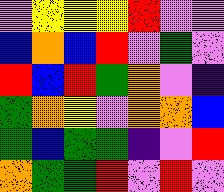[["violet", "yellow", "yellow", "yellow", "red", "violet", "violet"], ["blue", "orange", "blue", "red", "violet", "green", "violet"], ["red", "blue", "red", "green", "orange", "violet", "indigo"], ["green", "orange", "yellow", "violet", "orange", "orange", "blue"], ["green", "blue", "green", "green", "indigo", "violet", "red"], ["orange", "green", "green", "red", "violet", "red", "violet"]]